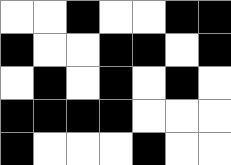[["white", "white", "black", "white", "white", "black", "black"], ["black", "white", "white", "black", "black", "white", "black"], ["white", "black", "white", "black", "white", "black", "white"], ["black", "black", "black", "black", "white", "white", "white"], ["black", "white", "white", "white", "black", "white", "white"]]